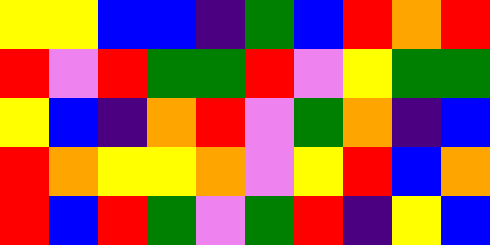[["yellow", "yellow", "blue", "blue", "indigo", "green", "blue", "red", "orange", "red"], ["red", "violet", "red", "green", "green", "red", "violet", "yellow", "green", "green"], ["yellow", "blue", "indigo", "orange", "red", "violet", "green", "orange", "indigo", "blue"], ["red", "orange", "yellow", "yellow", "orange", "violet", "yellow", "red", "blue", "orange"], ["red", "blue", "red", "green", "violet", "green", "red", "indigo", "yellow", "blue"]]